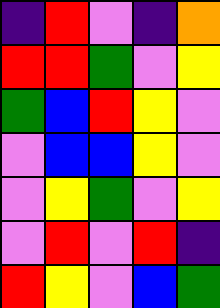[["indigo", "red", "violet", "indigo", "orange"], ["red", "red", "green", "violet", "yellow"], ["green", "blue", "red", "yellow", "violet"], ["violet", "blue", "blue", "yellow", "violet"], ["violet", "yellow", "green", "violet", "yellow"], ["violet", "red", "violet", "red", "indigo"], ["red", "yellow", "violet", "blue", "green"]]